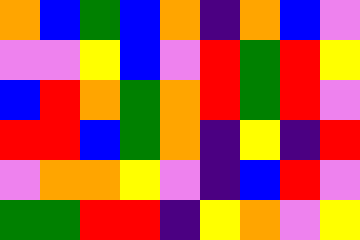[["orange", "blue", "green", "blue", "orange", "indigo", "orange", "blue", "violet"], ["violet", "violet", "yellow", "blue", "violet", "red", "green", "red", "yellow"], ["blue", "red", "orange", "green", "orange", "red", "green", "red", "violet"], ["red", "red", "blue", "green", "orange", "indigo", "yellow", "indigo", "red"], ["violet", "orange", "orange", "yellow", "violet", "indigo", "blue", "red", "violet"], ["green", "green", "red", "red", "indigo", "yellow", "orange", "violet", "yellow"]]